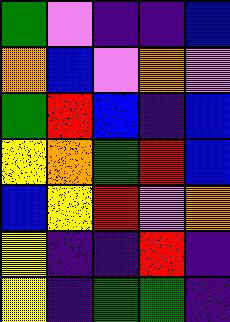[["green", "violet", "indigo", "indigo", "blue"], ["orange", "blue", "violet", "orange", "violet"], ["green", "red", "blue", "indigo", "blue"], ["yellow", "orange", "green", "red", "blue"], ["blue", "yellow", "red", "violet", "orange"], ["yellow", "indigo", "indigo", "red", "indigo"], ["yellow", "indigo", "green", "green", "indigo"]]